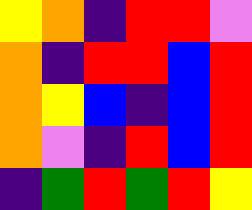[["yellow", "orange", "indigo", "red", "red", "violet"], ["orange", "indigo", "red", "red", "blue", "red"], ["orange", "yellow", "blue", "indigo", "blue", "red"], ["orange", "violet", "indigo", "red", "blue", "red"], ["indigo", "green", "red", "green", "red", "yellow"]]